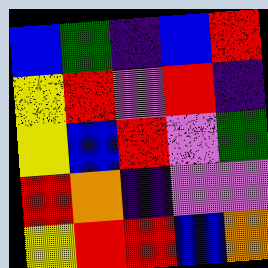[["blue", "green", "indigo", "blue", "red"], ["yellow", "red", "violet", "red", "indigo"], ["yellow", "blue", "red", "violet", "green"], ["red", "orange", "indigo", "violet", "violet"], ["yellow", "red", "red", "blue", "orange"]]